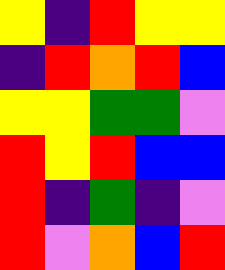[["yellow", "indigo", "red", "yellow", "yellow"], ["indigo", "red", "orange", "red", "blue"], ["yellow", "yellow", "green", "green", "violet"], ["red", "yellow", "red", "blue", "blue"], ["red", "indigo", "green", "indigo", "violet"], ["red", "violet", "orange", "blue", "red"]]